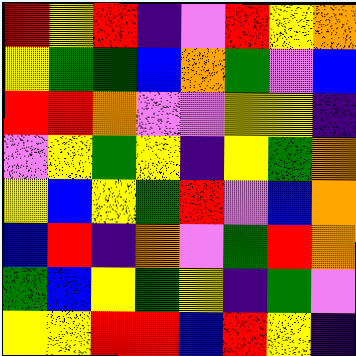[["red", "yellow", "red", "indigo", "violet", "red", "yellow", "orange"], ["yellow", "green", "green", "blue", "orange", "green", "violet", "blue"], ["red", "red", "orange", "violet", "violet", "yellow", "yellow", "indigo"], ["violet", "yellow", "green", "yellow", "indigo", "yellow", "green", "orange"], ["yellow", "blue", "yellow", "green", "red", "violet", "blue", "orange"], ["blue", "red", "indigo", "orange", "violet", "green", "red", "orange"], ["green", "blue", "yellow", "green", "yellow", "indigo", "green", "violet"], ["yellow", "yellow", "red", "red", "blue", "red", "yellow", "indigo"]]